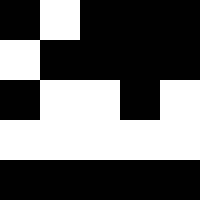[["black", "white", "black", "black", "black"], ["white", "black", "black", "black", "black"], ["black", "white", "white", "black", "white"], ["white", "white", "white", "white", "white"], ["black", "black", "black", "black", "black"]]